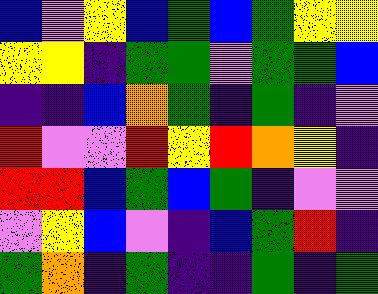[["blue", "violet", "yellow", "blue", "green", "blue", "green", "yellow", "yellow"], ["yellow", "yellow", "indigo", "green", "green", "violet", "green", "green", "blue"], ["indigo", "indigo", "blue", "orange", "green", "indigo", "green", "indigo", "violet"], ["red", "violet", "violet", "red", "yellow", "red", "orange", "yellow", "indigo"], ["red", "red", "blue", "green", "blue", "green", "indigo", "violet", "violet"], ["violet", "yellow", "blue", "violet", "indigo", "blue", "green", "red", "indigo"], ["green", "orange", "indigo", "green", "indigo", "indigo", "green", "indigo", "green"]]